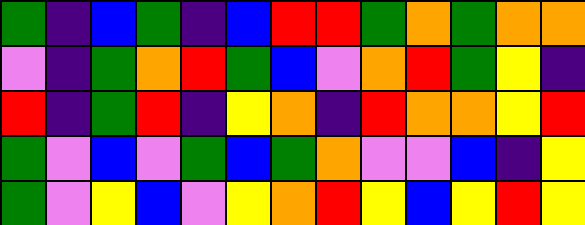[["green", "indigo", "blue", "green", "indigo", "blue", "red", "red", "green", "orange", "green", "orange", "orange"], ["violet", "indigo", "green", "orange", "red", "green", "blue", "violet", "orange", "red", "green", "yellow", "indigo"], ["red", "indigo", "green", "red", "indigo", "yellow", "orange", "indigo", "red", "orange", "orange", "yellow", "red"], ["green", "violet", "blue", "violet", "green", "blue", "green", "orange", "violet", "violet", "blue", "indigo", "yellow"], ["green", "violet", "yellow", "blue", "violet", "yellow", "orange", "red", "yellow", "blue", "yellow", "red", "yellow"]]